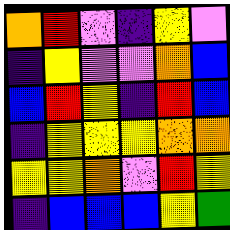[["orange", "red", "violet", "indigo", "yellow", "violet"], ["indigo", "yellow", "violet", "violet", "orange", "blue"], ["blue", "red", "yellow", "indigo", "red", "blue"], ["indigo", "yellow", "yellow", "yellow", "orange", "orange"], ["yellow", "yellow", "orange", "violet", "red", "yellow"], ["indigo", "blue", "blue", "blue", "yellow", "green"]]